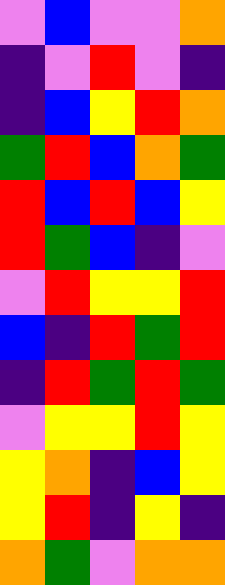[["violet", "blue", "violet", "violet", "orange"], ["indigo", "violet", "red", "violet", "indigo"], ["indigo", "blue", "yellow", "red", "orange"], ["green", "red", "blue", "orange", "green"], ["red", "blue", "red", "blue", "yellow"], ["red", "green", "blue", "indigo", "violet"], ["violet", "red", "yellow", "yellow", "red"], ["blue", "indigo", "red", "green", "red"], ["indigo", "red", "green", "red", "green"], ["violet", "yellow", "yellow", "red", "yellow"], ["yellow", "orange", "indigo", "blue", "yellow"], ["yellow", "red", "indigo", "yellow", "indigo"], ["orange", "green", "violet", "orange", "orange"]]